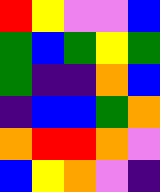[["red", "yellow", "violet", "violet", "blue"], ["green", "blue", "green", "yellow", "green"], ["green", "indigo", "indigo", "orange", "blue"], ["indigo", "blue", "blue", "green", "orange"], ["orange", "red", "red", "orange", "violet"], ["blue", "yellow", "orange", "violet", "indigo"]]